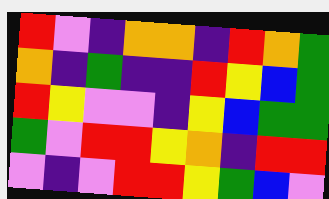[["red", "violet", "indigo", "orange", "orange", "indigo", "red", "orange", "green"], ["orange", "indigo", "green", "indigo", "indigo", "red", "yellow", "blue", "green"], ["red", "yellow", "violet", "violet", "indigo", "yellow", "blue", "green", "green"], ["green", "violet", "red", "red", "yellow", "orange", "indigo", "red", "red"], ["violet", "indigo", "violet", "red", "red", "yellow", "green", "blue", "violet"]]